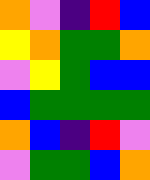[["orange", "violet", "indigo", "red", "blue"], ["yellow", "orange", "green", "green", "orange"], ["violet", "yellow", "green", "blue", "blue"], ["blue", "green", "green", "green", "green"], ["orange", "blue", "indigo", "red", "violet"], ["violet", "green", "green", "blue", "orange"]]